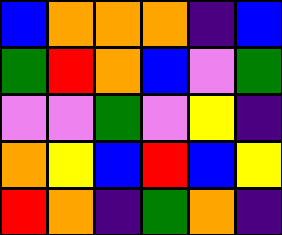[["blue", "orange", "orange", "orange", "indigo", "blue"], ["green", "red", "orange", "blue", "violet", "green"], ["violet", "violet", "green", "violet", "yellow", "indigo"], ["orange", "yellow", "blue", "red", "blue", "yellow"], ["red", "orange", "indigo", "green", "orange", "indigo"]]